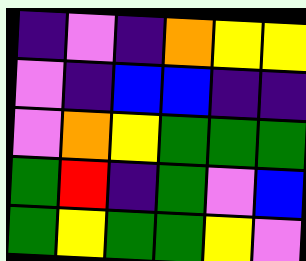[["indigo", "violet", "indigo", "orange", "yellow", "yellow"], ["violet", "indigo", "blue", "blue", "indigo", "indigo"], ["violet", "orange", "yellow", "green", "green", "green"], ["green", "red", "indigo", "green", "violet", "blue"], ["green", "yellow", "green", "green", "yellow", "violet"]]